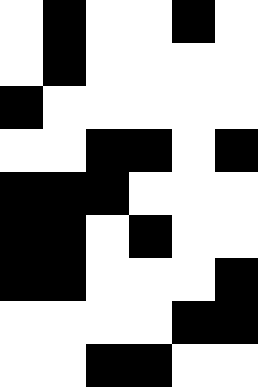[["white", "black", "white", "white", "black", "white"], ["white", "black", "white", "white", "white", "white"], ["black", "white", "white", "white", "white", "white"], ["white", "white", "black", "black", "white", "black"], ["black", "black", "black", "white", "white", "white"], ["black", "black", "white", "black", "white", "white"], ["black", "black", "white", "white", "white", "black"], ["white", "white", "white", "white", "black", "black"], ["white", "white", "black", "black", "white", "white"]]